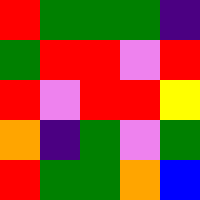[["red", "green", "green", "green", "indigo"], ["green", "red", "red", "violet", "red"], ["red", "violet", "red", "red", "yellow"], ["orange", "indigo", "green", "violet", "green"], ["red", "green", "green", "orange", "blue"]]